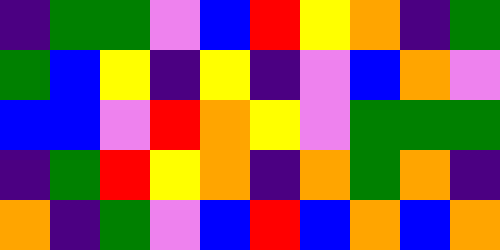[["indigo", "green", "green", "violet", "blue", "red", "yellow", "orange", "indigo", "green"], ["green", "blue", "yellow", "indigo", "yellow", "indigo", "violet", "blue", "orange", "violet"], ["blue", "blue", "violet", "red", "orange", "yellow", "violet", "green", "green", "green"], ["indigo", "green", "red", "yellow", "orange", "indigo", "orange", "green", "orange", "indigo"], ["orange", "indigo", "green", "violet", "blue", "red", "blue", "orange", "blue", "orange"]]